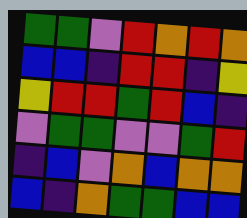[["green", "green", "violet", "red", "orange", "red", "orange"], ["blue", "blue", "indigo", "red", "red", "indigo", "yellow"], ["yellow", "red", "red", "green", "red", "blue", "indigo"], ["violet", "green", "green", "violet", "violet", "green", "red"], ["indigo", "blue", "violet", "orange", "blue", "orange", "orange"], ["blue", "indigo", "orange", "green", "green", "blue", "blue"]]